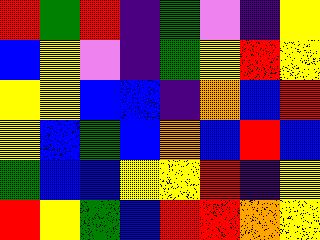[["red", "green", "red", "indigo", "green", "violet", "indigo", "yellow"], ["blue", "yellow", "violet", "indigo", "green", "yellow", "red", "yellow"], ["yellow", "yellow", "blue", "blue", "indigo", "orange", "blue", "red"], ["yellow", "blue", "green", "blue", "orange", "blue", "red", "blue"], ["green", "blue", "blue", "yellow", "yellow", "red", "indigo", "yellow"], ["red", "yellow", "green", "blue", "red", "red", "orange", "yellow"]]